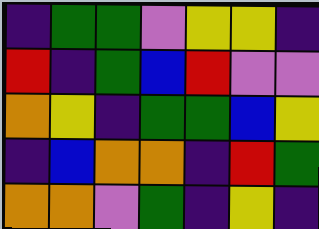[["indigo", "green", "green", "violet", "yellow", "yellow", "indigo"], ["red", "indigo", "green", "blue", "red", "violet", "violet"], ["orange", "yellow", "indigo", "green", "green", "blue", "yellow"], ["indigo", "blue", "orange", "orange", "indigo", "red", "green"], ["orange", "orange", "violet", "green", "indigo", "yellow", "indigo"]]